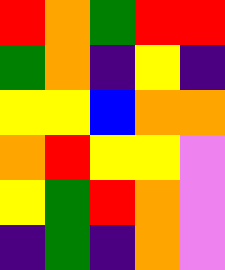[["red", "orange", "green", "red", "red"], ["green", "orange", "indigo", "yellow", "indigo"], ["yellow", "yellow", "blue", "orange", "orange"], ["orange", "red", "yellow", "yellow", "violet"], ["yellow", "green", "red", "orange", "violet"], ["indigo", "green", "indigo", "orange", "violet"]]